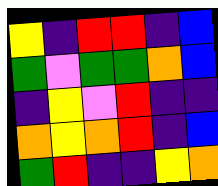[["yellow", "indigo", "red", "red", "indigo", "blue"], ["green", "violet", "green", "green", "orange", "blue"], ["indigo", "yellow", "violet", "red", "indigo", "indigo"], ["orange", "yellow", "orange", "red", "indigo", "blue"], ["green", "red", "indigo", "indigo", "yellow", "orange"]]